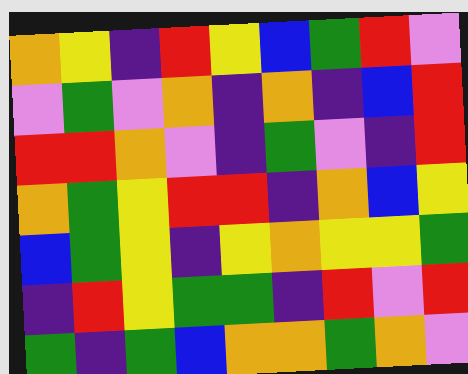[["orange", "yellow", "indigo", "red", "yellow", "blue", "green", "red", "violet"], ["violet", "green", "violet", "orange", "indigo", "orange", "indigo", "blue", "red"], ["red", "red", "orange", "violet", "indigo", "green", "violet", "indigo", "red"], ["orange", "green", "yellow", "red", "red", "indigo", "orange", "blue", "yellow"], ["blue", "green", "yellow", "indigo", "yellow", "orange", "yellow", "yellow", "green"], ["indigo", "red", "yellow", "green", "green", "indigo", "red", "violet", "red"], ["green", "indigo", "green", "blue", "orange", "orange", "green", "orange", "violet"]]